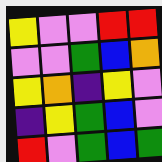[["yellow", "violet", "violet", "red", "red"], ["violet", "violet", "green", "blue", "orange"], ["yellow", "orange", "indigo", "yellow", "violet"], ["indigo", "yellow", "green", "blue", "violet"], ["red", "violet", "green", "blue", "green"]]